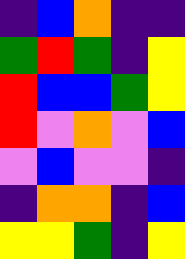[["indigo", "blue", "orange", "indigo", "indigo"], ["green", "red", "green", "indigo", "yellow"], ["red", "blue", "blue", "green", "yellow"], ["red", "violet", "orange", "violet", "blue"], ["violet", "blue", "violet", "violet", "indigo"], ["indigo", "orange", "orange", "indigo", "blue"], ["yellow", "yellow", "green", "indigo", "yellow"]]